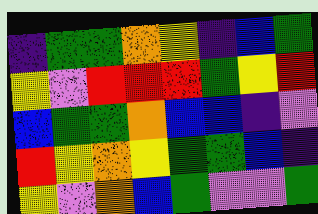[["indigo", "green", "green", "orange", "yellow", "indigo", "blue", "green"], ["yellow", "violet", "red", "red", "red", "green", "yellow", "red"], ["blue", "green", "green", "orange", "blue", "blue", "indigo", "violet"], ["red", "yellow", "orange", "yellow", "green", "green", "blue", "indigo"], ["yellow", "violet", "orange", "blue", "green", "violet", "violet", "green"]]